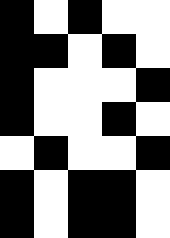[["black", "white", "black", "white", "white"], ["black", "black", "white", "black", "white"], ["black", "white", "white", "white", "black"], ["black", "white", "white", "black", "white"], ["white", "black", "white", "white", "black"], ["black", "white", "black", "black", "white"], ["black", "white", "black", "black", "white"]]